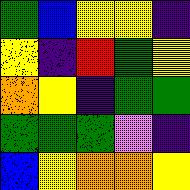[["green", "blue", "yellow", "yellow", "indigo"], ["yellow", "indigo", "red", "green", "yellow"], ["orange", "yellow", "indigo", "green", "green"], ["green", "green", "green", "violet", "indigo"], ["blue", "yellow", "orange", "orange", "yellow"]]